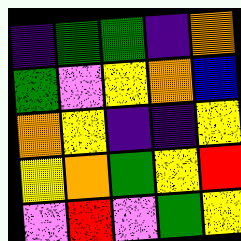[["indigo", "green", "green", "indigo", "orange"], ["green", "violet", "yellow", "orange", "blue"], ["orange", "yellow", "indigo", "indigo", "yellow"], ["yellow", "orange", "green", "yellow", "red"], ["violet", "red", "violet", "green", "yellow"]]